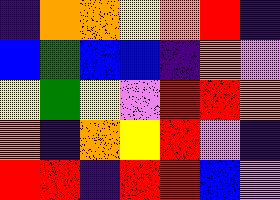[["indigo", "orange", "orange", "yellow", "orange", "red", "indigo"], ["blue", "green", "blue", "blue", "indigo", "orange", "violet"], ["yellow", "green", "yellow", "violet", "red", "red", "orange"], ["orange", "indigo", "orange", "yellow", "red", "violet", "indigo"], ["red", "red", "indigo", "red", "red", "blue", "violet"]]